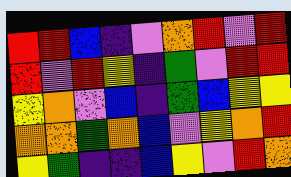[["red", "red", "blue", "indigo", "violet", "orange", "red", "violet", "red"], ["red", "violet", "red", "yellow", "indigo", "green", "violet", "red", "red"], ["yellow", "orange", "violet", "blue", "indigo", "green", "blue", "yellow", "yellow"], ["orange", "orange", "green", "orange", "blue", "violet", "yellow", "orange", "red"], ["yellow", "green", "indigo", "indigo", "blue", "yellow", "violet", "red", "orange"]]